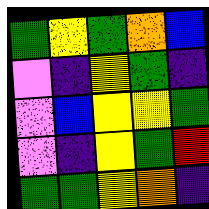[["green", "yellow", "green", "orange", "blue"], ["violet", "indigo", "yellow", "green", "indigo"], ["violet", "blue", "yellow", "yellow", "green"], ["violet", "indigo", "yellow", "green", "red"], ["green", "green", "yellow", "orange", "indigo"]]